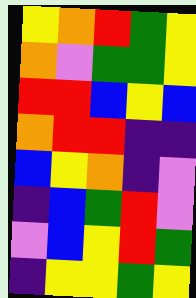[["yellow", "orange", "red", "green", "yellow"], ["orange", "violet", "green", "green", "yellow"], ["red", "red", "blue", "yellow", "blue"], ["orange", "red", "red", "indigo", "indigo"], ["blue", "yellow", "orange", "indigo", "violet"], ["indigo", "blue", "green", "red", "violet"], ["violet", "blue", "yellow", "red", "green"], ["indigo", "yellow", "yellow", "green", "yellow"]]